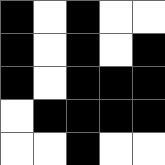[["black", "white", "black", "white", "white"], ["black", "white", "black", "white", "black"], ["black", "white", "black", "black", "black"], ["white", "black", "black", "black", "black"], ["white", "white", "black", "white", "white"]]